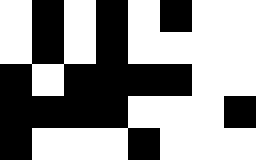[["white", "black", "white", "black", "white", "black", "white", "white"], ["white", "black", "white", "black", "white", "white", "white", "white"], ["black", "white", "black", "black", "black", "black", "white", "white"], ["black", "black", "black", "black", "white", "white", "white", "black"], ["black", "white", "white", "white", "black", "white", "white", "white"]]